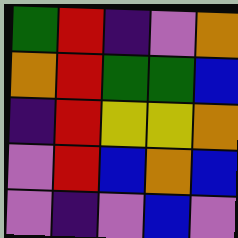[["green", "red", "indigo", "violet", "orange"], ["orange", "red", "green", "green", "blue"], ["indigo", "red", "yellow", "yellow", "orange"], ["violet", "red", "blue", "orange", "blue"], ["violet", "indigo", "violet", "blue", "violet"]]